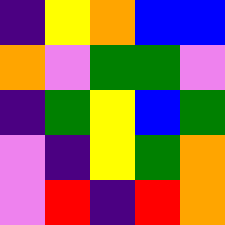[["indigo", "yellow", "orange", "blue", "blue"], ["orange", "violet", "green", "green", "violet"], ["indigo", "green", "yellow", "blue", "green"], ["violet", "indigo", "yellow", "green", "orange"], ["violet", "red", "indigo", "red", "orange"]]